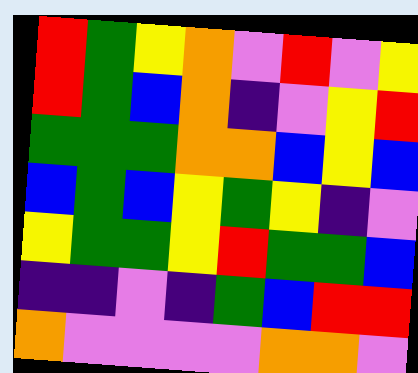[["red", "green", "yellow", "orange", "violet", "red", "violet", "yellow"], ["red", "green", "blue", "orange", "indigo", "violet", "yellow", "red"], ["green", "green", "green", "orange", "orange", "blue", "yellow", "blue"], ["blue", "green", "blue", "yellow", "green", "yellow", "indigo", "violet"], ["yellow", "green", "green", "yellow", "red", "green", "green", "blue"], ["indigo", "indigo", "violet", "indigo", "green", "blue", "red", "red"], ["orange", "violet", "violet", "violet", "violet", "orange", "orange", "violet"]]